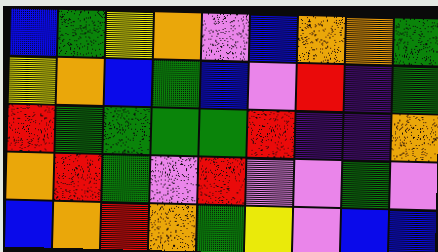[["blue", "green", "yellow", "orange", "violet", "blue", "orange", "orange", "green"], ["yellow", "orange", "blue", "green", "blue", "violet", "red", "indigo", "green"], ["red", "green", "green", "green", "green", "red", "indigo", "indigo", "orange"], ["orange", "red", "green", "violet", "red", "violet", "violet", "green", "violet"], ["blue", "orange", "red", "orange", "green", "yellow", "violet", "blue", "blue"]]